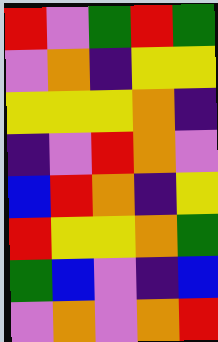[["red", "violet", "green", "red", "green"], ["violet", "orange", "indigo", "yellow", "yellow"], ["yellow", "yellow", "yellow", "orange", "indigo"], ["indigo", "violet", "red", "orange", "violet"], ["blue", "red", "orange", "indigo", "yellow"], ["red", "yellow", "yellow", "orange", "green"], ["green", "blue", "violet", "indigo", "blue"], ["violet", "orange", "violet", "orange", "red"]]